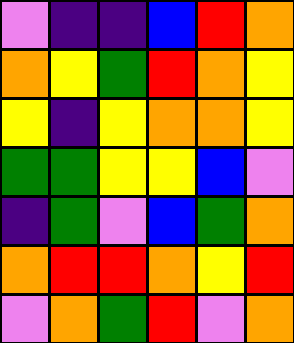[["violet", "indigo", "indigo", "blue", "red", "orange"], ["orange", "yellow", "green", "red", "orange", "yellow"], ["yellow", "indigo", "yellow", "orange", "orange", "yellow"], ["green", "green", "yellow", "yellow", "blue", "violet"], ["indigo", "green", "violet", "blue", "green", "orange"], ["orange", "red", "red", "orange", "yellow", "red"], ["violet", "orange", "green", "red", "violet", "orange"]]